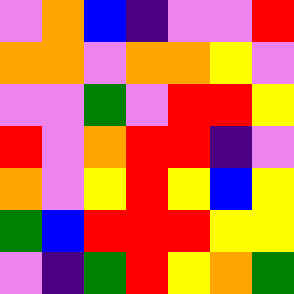[["violet", "orange", "blue", "indigo", "violet", "violet", "red"], ["orange", "orange", "violet", "orange", "orange", "yellow", "violet"], ["violet", "violet", "green", "violet", "red", "red", "yellow"], ["red", "violet", "orange", "red", "red", "indigo", "violet"], ["orange", "violet", "yellow", "red", "yellow", "blue", "yellow"], ["green", "blue", "red", "red", "red", "yellow", "yellow"], ["violet", "indigo", "green", "red", "yellow", "orange", "green"]]